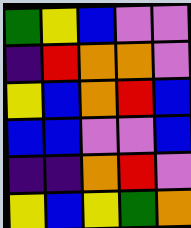[["green", "yellow", "blue", "violet", "violet"], ["indigo", "red", "orange", "orange", "violet"], ["yellow", "blue", "orange", "red", "blue"], ["blue", "blue", "violet", "violet", "blue"], ["indigo", "indigo", "orange", "red", "violet"], ["yellow", "blue", "yellow", "green", "orange"]]